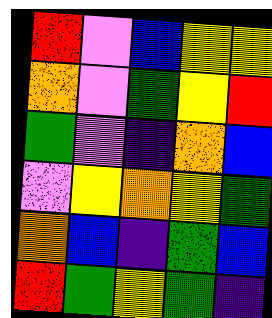[["red", "violet", "blue", "yellow", "yellow"], ["orange", "violet", "green", "yellow", "red"], ["green", "violet", "indigo", "orange", "blue"], ["violet", "yellow", "orange", "yellow", "green"], ["orange", "blue", "indigo", "green", "blue"], ["red", "green", "yellow", "green", "indigo"]]